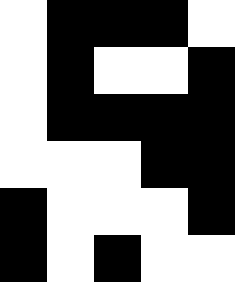[["white", "black", "black", "black", "white"], ["white", "black", "white", "white", "black"], ["white", "black", "black", "black", "black"], ["white", "white", "white", "black", "black"], ["black", "white", "white", "white", "black"], ["black", "white", "black", "white", "white"]]